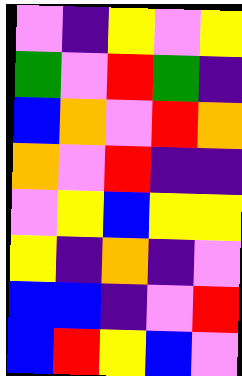[["violet", "indigo", "yellow", "violet", "yellow"], ["green", "violet", "red", "green", "indigo"], ["blue", "orange", "violet", "red", "orange"], ["orange", "violet", "red", "indigo", "indigo"], ["violet", "yellow", "blue", "yellow", "yellow"], ["yellow", "indigo", "orange", "indigo", "violet"], ["blue", "blue", "indigo", "violet", "red"], ["blue", "red", "yellow", "blue", "violet"]]